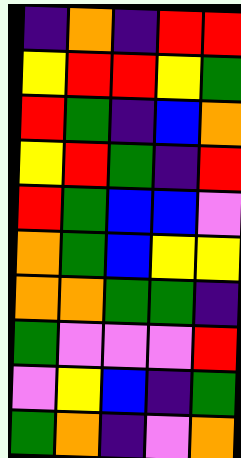[["indigo", "orange", "indigo", "red", "red"], ["yellow", "red", "red", "yellow", "green"], ["red", "green", "indigo", "blue", "orange"], ["yellow", "red", "green", "indigo", "red"], ["red", "green", "blue", "blue", "violet"], ["orange", "green", "blue", "yellow", "yellow"], ["orange", "orange", "green", "green", "indigo"], ["green", "violet", "violet", "violet", "red"], ["violet", "yellow", "blue", "indigo", "green"], ["green", "orange", "indigo", "violet", "orange"]]